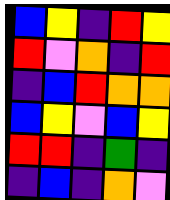[["blue", "yellow", "indigo", "red", "yellow"], ["red", "violet", "orange", "indigo", "red"], ["indigo", "blue", "red", "orange", "orange"], ["blue", "yellow", "violet", "blue", "yellow"], ["red", "red", "indigo", "green", "indigo"], ["indigo", "blue", "indigo", "orange", "violet"]]